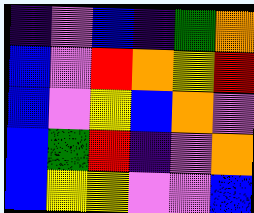[["indigo", "violet", "blue", "indigo", "green", "orange"], ["blue", "violet", "red", "orange", "yellow", "red"], ["blue", "violet", "yellow", "blue", "orange", "violet"], ["blue", "green", "red", "indigo", "violet", "orange"], ["blue", "yellow", "yellow", "violet", "violet", "blue"]]